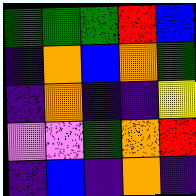[["green", "green", "green", "red", "blue"], ["indigo", "orange", "blue", "orange", "green"], ["indigo", "orange", "indigo", "indigo", "yellow"], ["violet", "violet", "green", "orange", "red"], ["indigo", "blue", "indigo", "orange", "indigo"]]